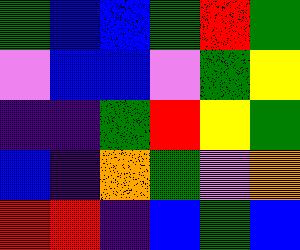[["green", "blue", "blue", "green", "red", "green"], ["violet", "blue", "blue", "violet", "green", "yellow"], ["indigo", "indigo", "green", "red", "yellow", "green"], ["blue", "indigo", "orange", "green", "violet", "orange"], ["red", "red", "indigo", "blue", "green", "blue"]]